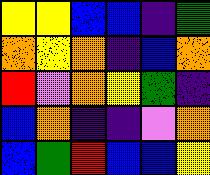[["yellow", "yellow", "blue", "blue", "indigo", "green"], ["orange", "yellow", "orange", "indigo", "blue", "orange"], ["red", "violet", "orange", "yellow", "green", "indigo"], ["blue", "orange", "indigo", "indigo", "violet", "orange"], ["blue", "green", "red", "blue", "blue", "yellow"]]